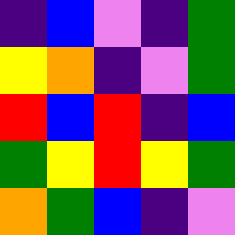[["indigo", "blue", "violet", "indigo", "green"], ["yellow", "orange", "indigo", "violet", "green"], ["red", "blue", "red", "indigo", "blue"], ["green", "yellow", "red", "yellow", "green"], ["orange", "green", "blue", "indigo", "violet"]]